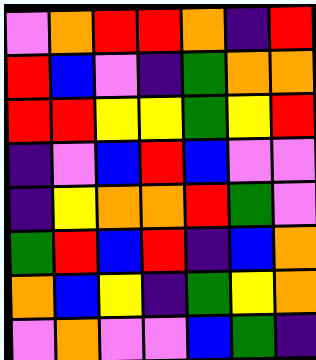[["violet", "orange", "red", "red", "orange", "indigo", "red"], ["red", "blue", "violet", "indigo", "green", "orange", "orange"], ["red", "red", "yellow", "yellow", "green", "yellow", "red"], ["indigo", "violet", "blue", "red", "blue", "violet", "violet"], ["indigo", "yellow", "orange", "orange", "red", "green", "violet"], ["green", "red", "blue", "red", "indigo", "blue", "orange"], ["orange", "blue", "yellow", "indigo", "green", "yellow", "orange"], ["violet", "orange", "violet", "violet", "blue", "green", "indigo"]]